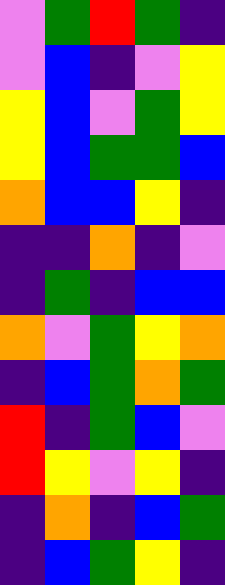[["violet", "green", "red", "green", "indigo"], ["violet", "blue", "indigo", "violet", "yellow"], ["yellow", "blue", "violet", "green", "yellow"], ["yellow", "blue", "green", "green", "blue"], ["orange", "blue", "blue", "yellow", "indigo"], ["indigo", "indigo", "orange", "indigo", "violet"], ["indigo", "green", "indigo", "blue", "blue"], ["orange", "violet", "green", "yellow", "orange"], ["indigo", "blue", "green", "orange", "green"], ["red", "indigo", "green", "blue", "violet"], ["red", "yellow", "violet", "yellow", "indigo"], ["indigo", "orange", "indigo", "blue", "green"], ["indigo", "blue", "green", "yellow", "indigo"]]